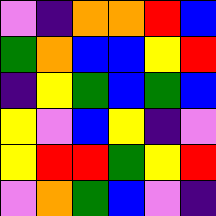[["violet", "indigo", "orange", "orange", "red", "blue"], ["green", "orange", "blue", "blue", "yellow", "red"], ["indigo", "yellow", "green", "blue", "green", "blue"], ["yellow", "violet", "blue", "yellow", "indigo", "violet"], ["yellow", "red", "red", "green", "yellow", "red"], ["violet", "orange", "green", "blue", "violet", "indigo"]]